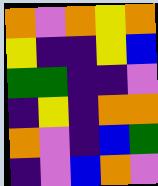[["orange", "violet", "orange", "yellow", "orange"], ["yellow", "indigo", "indigo", "yellow", "blue"], ["green", "green", "indigo", "indigo", "violet"], ["indigo", "yellow", "indigo", "orange", "orange"], ["orange", "violet", "indigo", "blue", "green"], ["indigo", "violet", "blue", "orange", "violet"]]